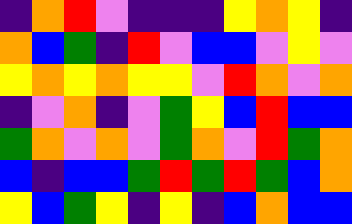[["indigo", "orange", "red", "violet", "indigo", "indigo", "indigo", "yellow", "orange", "yellow", "indigo"], ["orange", "blue", "green", "indigo", "red", "violet", "blue", "blue", "violet", "yellow", "violet"], ["yellow", "orange", "yellow", "orange", "yellow", "yellow", "violet", "red", "orange", "violet", "orange"], ["indigo", "violet", "orange", "indigo", "violet", "green", "yellow", "blue", "red", "blue", "blue"], ["green", "orange", "violet", "orange", "violet", "green", "orange", "violet", "red", "green", "orange"], ["blue", "indigo", "blue", "blue", "green", "red", "green", "red", "green", "blue", "orange"], ["yellow", "blue", "green", "yellow", "indigo", "yellow", "indigo", "blue", "orange", "blue", "blue"]]